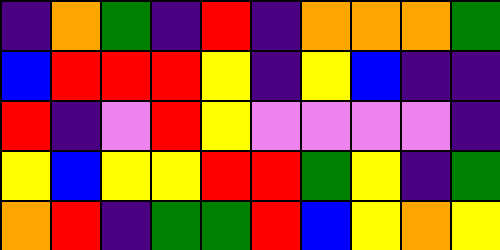[["indigo", "orange", "green", "indigo", "red", "indigo", "orange", "orange", "orange", "green"], ["blue", "red", "red", "red", "yellow", "indigo", "yellow", "blue", "indigo", "indigo"], ["red", "indigo", "violet", "red", "yellow", "violet", "violet", "violet", "violet", "indigo"], ["yellow", "blue", "yellow", "yellow", "red", "red", "green", "yellow", "indigo", "green"], ["orange", "red", "indigo", "green", "green", "red", "blue", "yellow", "orange", "yellow"]]